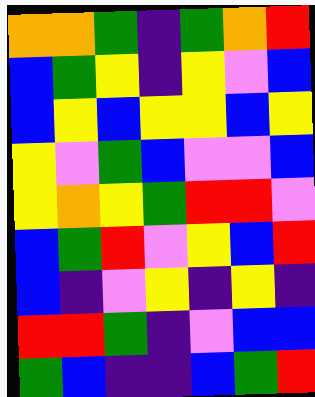[["orange", "orange", "green", "indigo", "green", "orange", "red"], ["blue", "green", "yellow", "indigo", "yellow", "violet", "blue"], ["blue", "yellow", "blue", "yellow", "yellow", "blue", "yellow"], ["yellow", "violet", "green", "blue", "violet", "violet", "blue"], ["yellow", "orange", "yellow", "green", "red", "red", "violet"], ["blue", "green", "red", "violet", "yellow", "blue", "red"], ["blue", "indigo", "violet", "yellow", "indigo", "yellow", "indigo"], ["red", "red", "green", "indigo", "violet", "blue", "blue"], ["green", "blue", "indigo", "indigo", "blue", "green", "red"]]